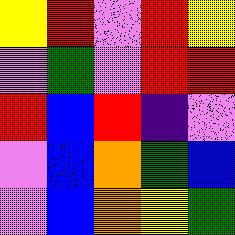[["yellow", "red", "violet", "red", "yellow"], ["violet", "green", "violet", "red", "red"], ["red", "blue", "red", "indigo", "violet"], ["violet", "blue", "orange", "green", "blue"], ["violet", "blue", "orange", "yellow", "green"]]